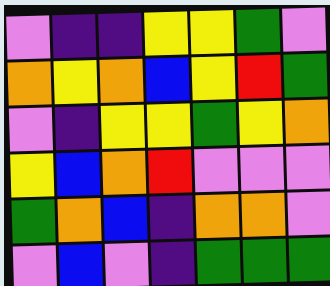[["violet", "indigo", "indigo", "yellow", "yellow", "green", "violet"], ["orange", "yellow", "orange", "blue", "yellow", "red", "green"], ["violet", "indigo", "yellow", "yellow", "green", "yellow", "orange"], ["yellow", "blue", "orange", "red", "violet", "violet", "violet"], ["green", "orange", "blue", "indigo", "orange", "orange", "violet"], ["violet", "blue", "violet", "indigo", "green", "green", "green"]]